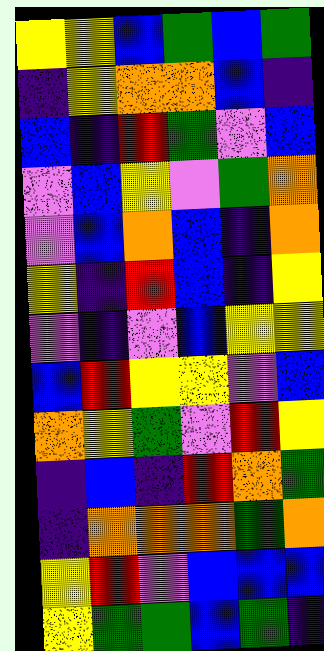[["yellow", "yellow", "blue", "green", "blue", "green"], ["indigo", "yellow", "orange", "orange", "blue", "indigo"], ["blue", "indigo", "red", "green", "violet", "blue"], ["violet", "blue", "yellow", "violet", "green", "orange"], ["violet", "blue", "orange", "blue", "indigo", "orange"], ["yellow", "indigo", "red", "blue", "indigo", "yellow"], ["violet", "indigo", "violet", "blue", "yellow", "yellow"], ["blue", "red", "yellow", "yellow", "violet", "blue"], ["orange", "yellow", "green", "violet", "red", "yellow"], ["indigo", "blue", "indigo", "red", "orange", "green"], ["indigo", "orange", "orange", "orange", "green", "orange"], ["yellow", "red", "violet", "blue", "blue", "blue"], ["yellow", "green", "green", "blue", "green", "indigo"]]